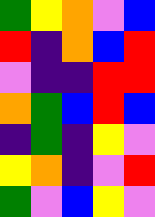[["green", "yellow", "orange", "violet", "blue"], ["red", "indigo", "orange", "blue", "red"], ["violet", "indigo", "indigo", "red", "red"], ["orange", "green", "blue", "red", "blue"], ["indigo", "green", "indigo", "yellow", "violet"], ["yellow", "orange", "indigo", "violet", "red"], ["green", "violet", "blue", "yellow", "violet"]]